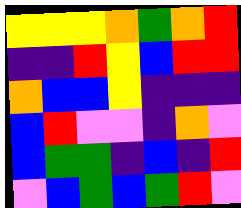[["yellow", "yellow", "yellow", "orange", "green", "orange", "red"], ["indigo", "indigo", "red", "yellow", "blue", "red", "red"], ["orange", "blue", "blue", "yellow", "indigo", "indigo", "indigo"], ["blue", "red", "violet", "violet", "indigo", "orange", "violet"], ["blue", "green", "green", "indigo", "blue", "indigo", "red"], ["violet", "blue", "green", "blue", "green", "red", "violet"]]